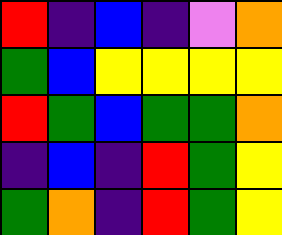[["red", "indigo", "blue", "indigo", "violet", "orange"], ["green", "blue", "yellow", "yellow", "yellow", "yellow"], ["red", "green", "blue", "green", "green", "orange"], ["indigo", "blue", "indigo", "red", "green", "yellow"], ["green", "orange", "indigo", "red", "green", "yellow"]]